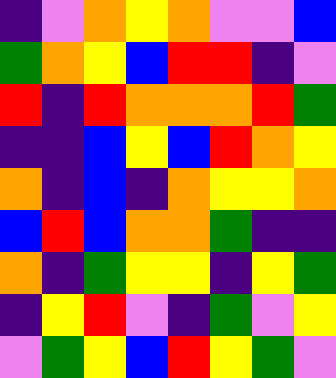[["indigo", "violet", "orange", "yellow", "orange", "violet", "violet", "blue"], ["green", "orange", "yellow", "blue", "red", "red", "indigo", "violet"], ["red", "indigo", "red", "orange", "orange", "orange", "red", "green"], ["indigo", "indigo", "blue", "yellow", "blue", "red", "orange", "yellow"], ["orange", "indigo", "blue", "indigo", "orange", "yellow", "yellow", "orange"], ["blue", "red", "blue", "orange", "orange", "green", "indigo", "indigo"], ["orange", "indigo", "green", "yellow", "yellow", "indigo", "yellow", "green"], ["indigo", "yellow", "red", "violet", "indigo", "green", "violet", "yellow"], ["violet", "green", "yellow", "blue", "red", "yellow", "green", "violet"]]